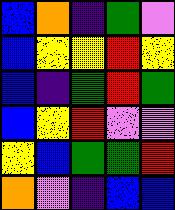[["blue", "orange", "indigo", "green", "violet"], ["blue", "yellow", "yellow", "red", "yellow"], ["blue", "indigo", "green", "red", "green"], ["blue", "yellow", "red", "violet", "violet"], ["yellow", "blue", "green", "green", "red"], ["orange", "violet", "indigo", "blue", "blue"]]